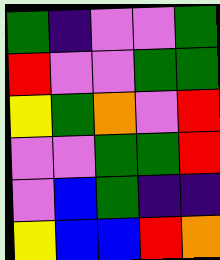[["green", "indigo", "violet", "violet", "green"], ["red", "violet", "violet", "green", "green"], ["yellow", "green", "orange", "violet", "red"], ["violet", "violet", "green", "green", "red"], ["violet", "blue", "green", "indigo", "indigo"], ["yellow", "blue", "blue", "red", "orange"]]